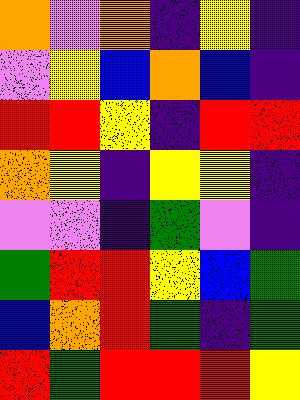[["orange", "violet", "orange", "indigo", "yellow", "indigo"], ["violet", "yellow", "blue", "orange", "blue", "indigo"], ["red", "red", "yellow", "indigo", "red", "red"], ["orange", "yellow", "indigo", "yellow", "yellow", "indigo"], ["violet", "violet", "indigo", "green", "violet", "indigo"], ["green", "red", "red", "yellow", "blue", "green"], ["blue", "orange", "red", "green", "indigo", "green"], ["red", "green", "red", "red", "red", "yellow"]]